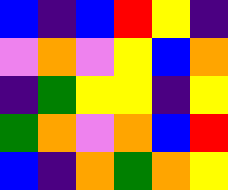[["blue", "indigo", "blue", "red", "yellow", "indigo"], ["violet", "orange", "violet", "yellow", "blue", "orange"], ["indigo", "green", "yellow", "yellow", "indigo", "yellow"], ["green", "orange", "violet", "orange", "blue", "red"], ["blue", "indigo", "orange", "green", "orange", "yellow"]]